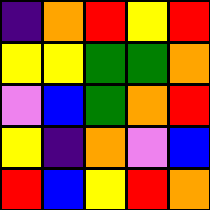[["indigo", "orange", "red", "yellow", "red"], ["yellow", "yellow", "green", "green", "orange"], ["violet", "blue", "green", "orange", "red"], ["yellow", "indigo", "orange", "violet", "blue"], ["red", "blue", "yellow", "red", "orange"]]